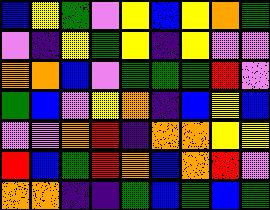[["blue", "yellow", "green", "violet", "yellow", "blue", "yellow", "orange", "green"], ["violet", "indigo", "yellow", "green", "yellow", "indigo", "yellow", "violet", "violet"], ["orange", "orange", "blue", "violet", "green", "green", "green", "red", "violet"], ["green", "blue", "violet", "yellow", "orange", "indigo", "blue", "yellow", "blue"], ["violet", "violet", "orange", "red", "indigo", "orange", "orange", "yellow", "yellow"], ["red", "blue", "green", "red", "orange", "blue", "orange", "red", "violet"], ["orange", "orange", "indigo", "indigo", "green", "blue", "green", "blue", "green"]]